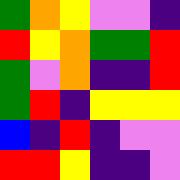[["green", "orange", "yellow", "violet", "violet", "indigo"], ["red", "yellow", "orange", "green", "green", "red"], ["green", "violet", "orange", "indigo", "indigo", "red"], ["green", "red", "indigo", "yellow", "yellow", "yellow"], ["blue", "indigo", "red", "indigo", "violet", "violet"], ["red", "red", "yellow", "indigo", "indigo", "violet"]]